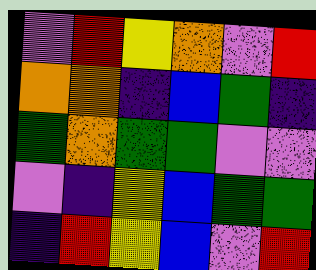[["violet", "red", "yellow", "orange", "violet", "red"], ["orange", "orange", "indigo", "blue", "green", "indigo"], ["green", "orange", "green", "green", "violet", "violet"], ["violet", "indigo", "yellow", "blue", "green", "green"], ["indigo", "red", "yellow", "blue", "violet", "red"]]